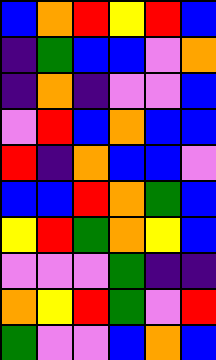[["blue", "orange", "red", "yellow", "red", "blue"], ["indigo", "green", "blue", "blue", "violet", "orange"], ["indigo", "orange", "indigo", "violet", "violet", "blue"], ["violet", "red", "blue", "orange", "blue", "blue"], ["red", "indigo", "orange", "blue", "blue", "violet"], ["blue", "blue", "red", "orange", "green", "blue"], ["yellow", "red", "green", "orange", "yellow", "blue"], ["violet", "violet", "violet", "green", "indigo", "indigo"], ["orange", "yellow", "red", "green", "violet", "red"], ["green", "violet", "violet", "blue", "orange", "blue"]]